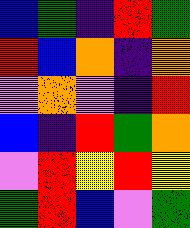[["blue", "green", "indigo", "red", "green"], ["red", "blue", "orange", "indigo", "orange"], ["violet", "orange", "violet", "indigo", "red"], ["blue", "indigo", "red", "green", "orange"], ["violet", "red", "yellow", "red", "yellow"], ["green", "red", "blue", "violet", "green"]]